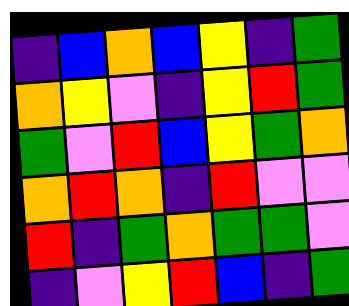[["indigo", "blue", "orange", "blue", "yellow", "indigo", "green"], ["orange", "yellow", "violet", "indigo", "yellow", "red", "green"], ["green", "violet", "red", "blue", "yellow", "green", "orange"], ["orange", "red", "orange", "indigo", "red", "violet", "violet"], ["red", "indigo", "green", "orange", "green", "green", "violet"], ["indigo", "violet", "yellow", "red", "blue", "indigo", "green"]]